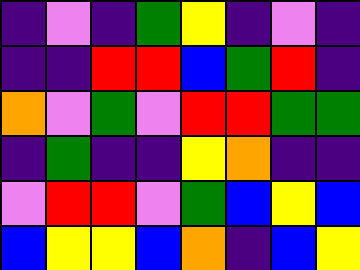[["indigo", "violet", "indigo", "green", "yellow", "indigo", "violet", "indigo"], ["indigo", "indigo", "red", "red", "blue", "green", "red", "indigo"], ["orange", "violet", "green", "violet", "red", "red", "green", "green"], ["indigo", "green", "indigo", "indigo", "yellow", "orange", "indigo", "indigo"], ["violet", "red", "red", "violet", "green", "blue", "yellow", "blue"], ["blue", "yellow", "yellow", "blue", "orange", "indigo", "blue", "yellow"]]